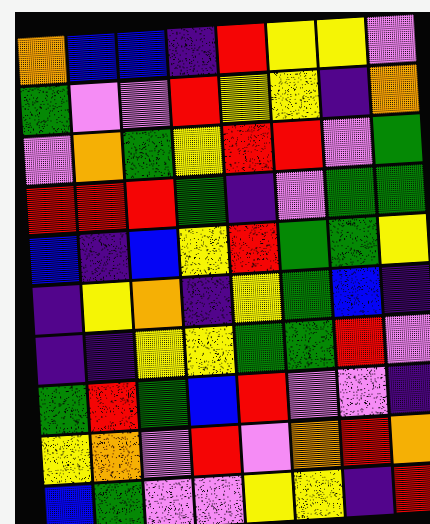[["orange", "blue", "blue", "indigo", "red", "yellow", "yellow", "violet"], ["green", "violet", "violet", "red", "yellow", "yellow", "indigo", "orange"], ["violet", "orange", "green", "yellow", "red", "red", "violet", "green"], ["red", "red", "red", "green", "indigo", "violet", "green", "green"], ["blue", "indigo", "blue", "yellow", "red", "green", "green", "yellow"], ["indigo", "yellow", "orange", "indigo", "yellow", "green", "blue", "indigo"], ["indigo", "indigo", "yellow", "yellow", "green", "green", "red", "violet"], ["green", "red", "green", "blue", "red", "violet", "violet", "indigo"], ["yellow", "orange", "violet", "red", "violet", "orange", "red", "orange"], ["blue", "green", "violet", "violet", "yellow", "yellow", "indigo", "red"]]